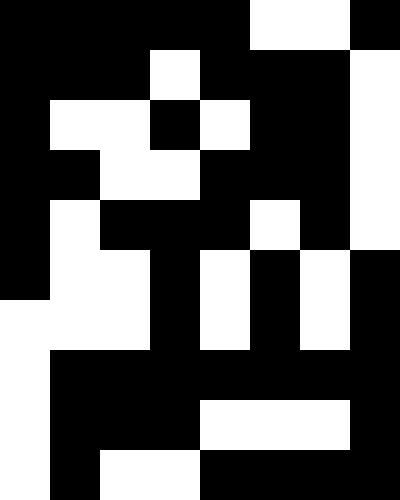[["black", "black", "black", "black", "black", "white", "white", "black"], ["black", "black", "black", "white", "black", "black", "black", "white"], ["black", "white", "white", "black", "white", "black", "black", "white"], ["black", "black", "white", "white", "black", "black", "black", "white"], ["black", "white", "black", "black", "black", "white", "black", "white"], ["black", "white", "white", "black", "white", "black", "white", "black"], ["white", "white", "white", "black", "white", "black", "white", "black"], ["white", "black", "black", "black", "black", "black", "black", "black"], ["white", "black", "black", "black", "white", "white", "white", "black"], ["white", "black", "white", "white", "black", "black", "black", "black"]]